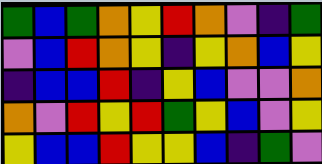[["green", "blue", "green", "orange", "yellow", "red", "orange", "violet", "indigo", "green"], ["violet", "blue", "red", "orange", "yellow", "indigo", "yellow", "orange", "blue", "yellow"], ["indigo", "blue", "blue", "red", "indigo", "yellow", "blue", "violet", "violet", "orange"], ["orange", "violet", "red", "yellow", "red", "green", "yellow", "blue", "violet", "yellow"], ["yellow", "blue", "blue", "red", "yellow", "yellow", "blue", "indigo", "green", "violet"]]